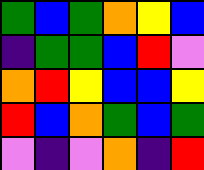[["green", "blue", "green", "orange", "yellow", "blue"], ["indigo", "green", "green", "blue", "red", "violet"], ["orange", "red", "yellow", "blue", "blue", "yellow"], ["red", "blue", "orange", "green", "blue", "green"], ["violet", "indigo", "violet", "orange", "indigo", "red"]]